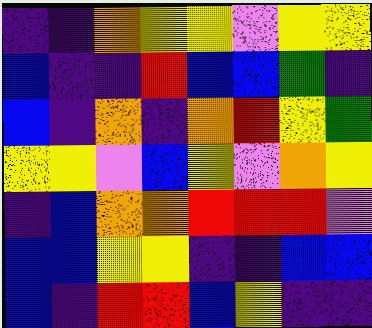[["indigo", "indigo", "orange", "yellow", "yellow", "violet", "yellow", "yellow"], ["blue", "indigo", "indigo", "red", "blue", "blue", "green", "indigo"], ["blue", "indigo", "orange", "indigo", "orange", "red", "yellow", "green"], ["yellow", "yellow", "violet", "blue", "yellow", "violet", "orange", "yellow"], ["indigo", "blue", "orange", "orange", "red", "red", "red", "violet"], ["blue", "blue", "yellow", "yellow", "indigo", "indigo", "blue", "blue"], ["blue", "indigo", "red", "red", "blue", "yellow", "indigo", "indigo"]]